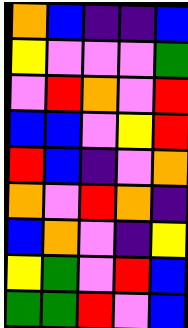[["orange", "blue", "indigo", "indigo", "blue"], ["yellow", "violet", "violet", "violet", "green"], ["violet", "red", "orange", "violet", "red"], ["blue", "blue", "violet", "yellow", "red"], ["red", "blue", "indigo", "violet", "orange"], ["orange", "violet", "red", "orange", "indigo"], ["blue", "orange", "violet", "indigo", "yellow"], ["yellow", "green", "violet", "red", "blue"], ["green", "green", "red", "violet", "blue"]]